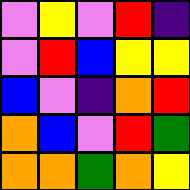[["violet", "yellow", "violet", "red", "indigo"], ["violet", "red", "blue", "yellow", "yellow"], ["blue", "violet", "indigo", "orange", "red"], ["orange", "blue", "violet", "red", "green"], ["orange", "orange", "green", "orange", "yellow"]]